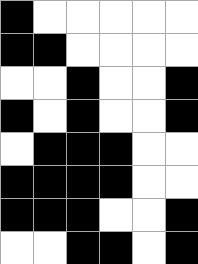[["black", "white", "white", "white", "white", "white"], ["black", "black", "white", "white", "white", "white"], ["white", "white", "black", "white", "white", "black"], ["black", "white", "black", "white", "white", "black"], ["white", "black", "black", "black", "white", "white"], ["black", "black", "black", "black", "white", "white"], ["black", "black", "black", "white", "white", "black"], ["white", "white", "black", "black", "white", "black"]]